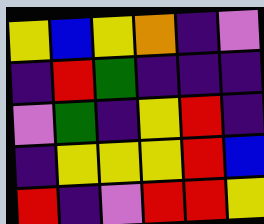[["yellow", "blue", "yellow", "orange", "indigo", "violet"], ["indigo", "red", "green", "indigo", "indigo", "indigo"], ["violet", "green", "indigo", "yellow", "red", "indigo"], ["indigo", "yellow", "yellow", "yellow", "red", "blue"], ["red", "indigo", "violet", "red", "red", "yellow"]]